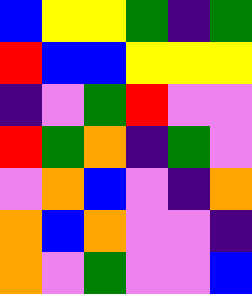[["blue", "yellow", "yellow", "green", "indigo", "green"], ["red", "blue", "blue", "yellow", "yellow", "yellow"], ["indigo", "violet", "green", "red", "violet", "violet"], ["red", "green", "orange", "indigo", "green", "violet"], ["violet", "orange", "blue", "violet", "indigo", "orange"], ["orange", "blue", "orange", "violet", "violet", "indigo"], ["orange", "violet", "green", "violet", "violet", "blue"]]